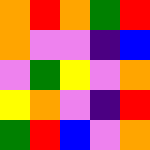[["orange", "red", "orange", "green", "red"], ["orange", "violet", "violet", "indigo", "blue"], ["violet", "green", "yellow", "violet", "orange"], ["yellow", "orange", "violet", "indigo", "red"], ["green", "red", "blue", "violet", "orange"]]